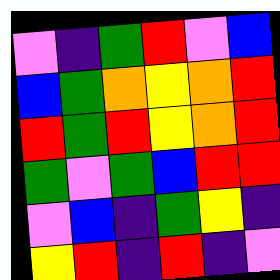[["violet", "indigo", "green", "red", "violet", "blue"], ["blue", "green", "orange", "yellow", "orange", "red"], ["red", "green", "red", "yellow", "orange", "red"], ["green", "violet", "green", "blue", "red", "red"], ["violet", "blue", "indigo", "green", "yellow", "indigo"], ["yellow", "red", "indigo", "red", "indigo", "violet"]]